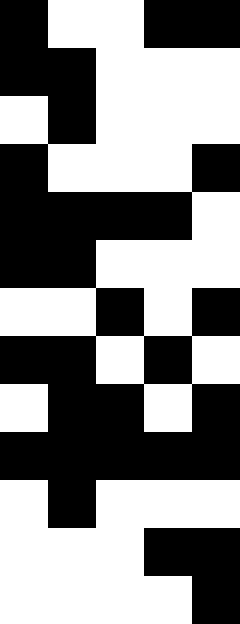[["black", "white", "white", "black", "black"], ["black", "black", "white", "white", "white"], ["white", "black", "white", "white", "white"], ["black", "white", "white", "white", "black"], ["black", "black", "black", "black", "white"], ["black", "black", "white", "white", "white"], ["white", "white", "black", "white", "black"], ["black", "black", "white", "black", "white"], ["white", "black", "black", "white", "black"], ["black", "black", "black", "black", "black"], ["white", "black", "white", "white", "white"], ["white", "white", "white", "black", "black"], ["white", "white", "white", "white", "black"]]